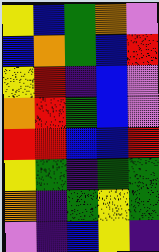[["yellow", "blue", "green", "orange", "violet"], ["blue", "orange", "green", "blue", "red"], ["yellow", "red", "indigo", "blue", "violet"], ["orange", "red", "green", "blue", "violet"], ["red", "red", "blue", "blue", "red"], ["yellow", "green", "indigo", "green", "green"], ["orange", "indigo", "green", "yellow", "green"], ["violet", "indigo", "blue", "yellow", "indigo"]]